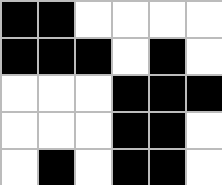[["black", "black", "white", "white", "white", "white"], ["black", "black", "black", "white", "black", "white"], ["white", "white", "white", "black", "black", "black"], ["white", "white", "white", "black", "black", "white"], ["white", "black", "white", "black", "black", "white"]]